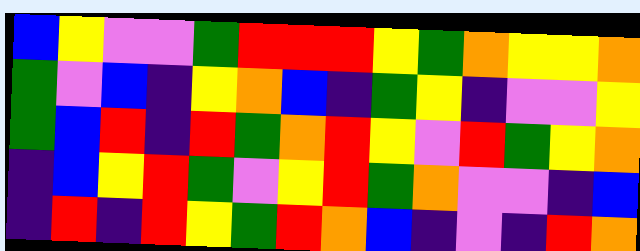[["blue", "yellow", "violet", "violet", "green", "red", "red", "red", "yellow", "green", "orange", "yellow", "yellow", "orange"], ["green", "violet", "blue", "indigo", "yellow", "orange", "blue", "indigo", "green", "yellow", "indigo", "violet", "violet", "yellow"], ["green", "blue", "red", "indigo", "red", "green", "orange", "red", "yellow", "violet", "red", "green", "yellow", "orange"], ["indigo", "blue", "yellow", "red", "green", "violet", "yellow", "red", "green", "orange", "violet", "violet", "indigo", "blue"], ["indigo", "red", "indigo", "red", "yellow", "green", "red", "orange", "blue", "indigo", "violet", "indigo", "red", "orange"]]